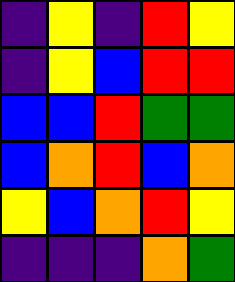[["indigo", "yellow", "indigo", "red", "yellow"], ["indigo", "yellow", "blue", "red", "red"], ["blue", "blue", "red", "green", "green"], ["blue", "orange", "red", "blue", "orange"], ["yellow", "blue", "orange", "red", "yellow"], ["indigo", "indigo", "indigo", "orange", "green"]]